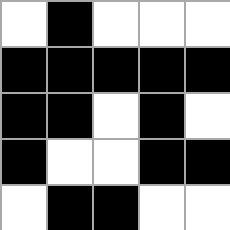[["white", "black", "white", "white", "white"], ["black", "black", "black", "black", "black"], ["black", "black", "white", "black", "white"], ["black", "white", "white", "black", "black"], ["white", "black", "black", "white", "white"]]